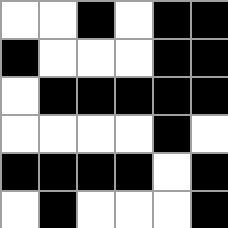[["white", "white", "black", "white", "black", "black"], ["black", "white", "white", "white", "black", "black"], ["white", "black", "black", "black", "black", "black"], ["white", "white", "white", "white", "black", "white"], ["black", "black", "black", "black", "white", "black"], ["white", "black", "white", "white", "white", "black"]]